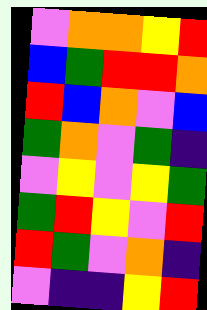[["violet", "orange", "orange", "yellow", "red"], ["blue", "green", "red", "red", "orange"], ["red", "blue", "orange", "violet", "blue"], ["green", "orange", "violet", "green", "indigo"], ["violet", "yellow", "violet", "yellow", "green"], ["green", "red", "yellow", "violet", "red"], ["red", "green", "violet", "orange", "indigo"], ["violet", "indigo", "indigo", "yellow", "red"]]